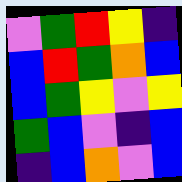[["violet", "green", "red", "yellow", "indigo"], ["blue", "red", "green", "orange", "blue"], ["blue", "green", "yellow", "violet", "yellow"], ["green", "blue", "violet", "indigo", "blue"], ["indigo", "blue", "orange", "violet", "blue"]]